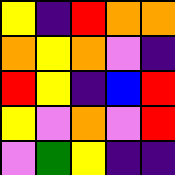[["yellow", "indigo", "red", "orange", "orange"], ["orange", "yellow", "orange", "violet", "indigo"], ["red", "yellow", "indigo", "blue", "red"], ["yellow", "violet", "orange", "violet", "red"], ["violet", "green", "yellow", "indigo", "indigo"]]